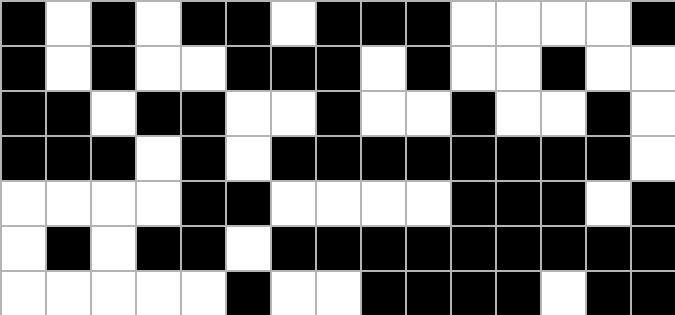[["black", "white", "black", "white", "black", "black", "white", "black", "black", "black", "white", "white", "white", "white", "black"], ["black", "white", "black", "white", "white", "black", "black", "black", "white", "black", "white", "white", "black", "white", "white"], ["black", "black", "white", "black", "black", "white", "white", "black", "white", "white", "black", "white", "white", "black", "white"], ["black", "black", "black", "white", "black", "white", "black", "black", "black", "black", "black", "black", "black", "black", "white"], ["white", "white", "white", "white", "black", "black", "white", "white", "white", "white", "black", "black", "black", "white", "black"], ["white", "black", "white", "black", "black", "white", "black", "black", "black", "black", "black", "black", "black", "black", "black"], ["white", "white", "white", "white", "white", "black", "white", "white", "black", "black", "black", "black", "white", "black", "black"]]